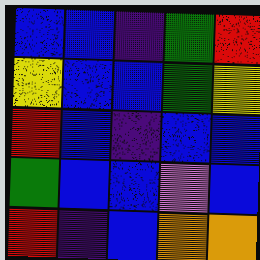[["blue", "blue", "indigo", "green", "red"], ["yellow", "blue", "blue", "green", "yellow"], ["red", "blue", "indigo", "blue", "blue"], ["green", "blue", "blue", "violet", "blue"], ["red", "indigo", "blue", "orange", "orange"]]